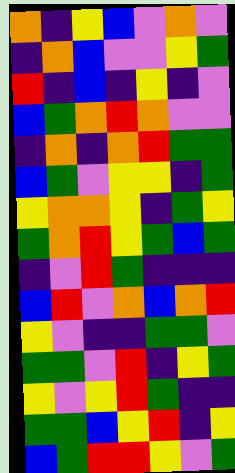[["orange", "indigo", "yellow", "blue", "violet", "orange", "violet"], ["indigo", "orange", "blue", "violet", "violet", "yellow", "green"], ["red", "indigo", "blue", "indigo", "yellow", "indigo", "violet"], ["blue", "green", "orange", "red", "orange", "violet", "violet"], ["indigo", "orange", "indigo", "orange", "red", "green", "green"], ["blue", "green", "violet", "yellow", "yellow", "indigo", "green"], ["yellow", "orange", "orange", "yellow", "indigo", "green", "yellow"], ["green", "orange", "red", "yellow", "green", "blue", "green"], ["indigo", "violet", "red", "green", "indigo", "indigo", "indigo"], ["blue", "red", "violet", "orange", "blue", "orange", "red"], ["yellow", "violet", "indigo", "indigo", "green", "green", "violet"], ["green", "green", "violet", "red", "indigo", "yellow", "green"], ["yellow", "violet", "yellow", "red", "green", "indigo", "indigo"], ["green", "green", "blue", "yellow", "red", "indigo", "yellow"], ["blue", "green", "red", "red", "yellow", "violet", "green"]]